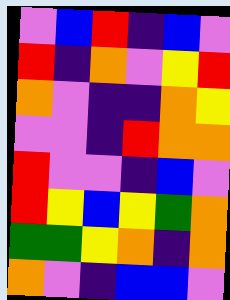[["violet", "blue", "red", "indigo", "blue", "violet"], ["red", "indigo", "orange", "violet", "yellow", "red"], ["orange", "violet", "indigo", "indigo", "orange", "yellow"], ["violet", "violet", "indigo", "red", "orange", "orange"], ["red", "violet", "violet", "indigo", "blue", "violet"], ["red", "yellow", "blue", "yellow", "green", "orange"], ["green", "green", "yellow", "orange", "indigo", "orange"], ["orange", "violet", "indigo", "blue", "blue", "violet"]]